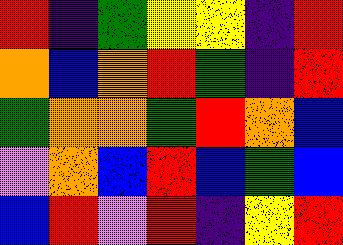[["red", "indigo", "green", "yellow", "yellow", "indigo", "red"], ["orange", "blue", "orange", "red", "green", "indigo", "red"], ["green", "orange", "orange", "green", "red", "orange", "blue"], ["violet", "orange", "blue", "red", "blue", "green", "blue"], ["blue", "red", "violet", "red", "indigo", "yellow", "red"]]